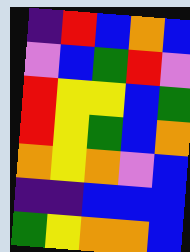[["indigo", "red", "blue", "orange", "blue"], ["violet", "blue", "green", "red", "violet"], ["red", "yellow", "yellow", "blue", "green"], ["red", "yellow", "green", "blue", "orange"], ["orange", "yellow", "orange", "violet", "blue"], ["indigo", "indigo", "blue", "blue", "blue"], ["green", "yellow", "orange", "orange", "blue"]]